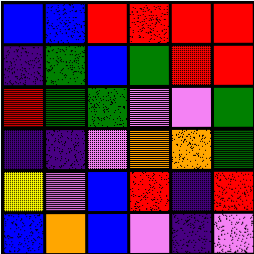[["blue", "blue", "red", "red", "red", "red"], ["indigo", "green", "blue", "green", "red", "red"], ["red", "green", "green", "violet", "violet", "green"], ["indigo", "indigo", "violet", "orange", "orange", "green"], ["yellow", "violet", "blue", "red", "indigo", "red"], ["blue", "orange", "blue", "violet", "indigo", "violet"]]